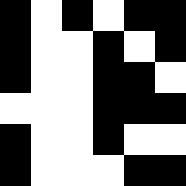[["black", "white", "black", "white", "black", "black"], ["black", "white", "white", "black", "white", "black"], ["black", "white", "white", "black", "black", "white"], ["white", "white", "white", "black", "black", "black"], ["black", "white", "white", "black", "white", "white"], ["black", "white", "white", "white", "black", "black"]]